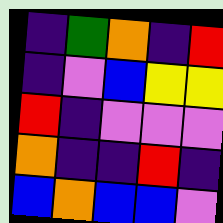[["indigo", "green", "orange", "indigo", "red"], ["indigo", "violet", "blue", "yellow", "yellow"], ["red", "indigo", "violet", "violet", "violet"], ["orange", "indigo", "indigo", "red", "indigo"], ["blue", "orange", "blue", "blue", "violet"]]